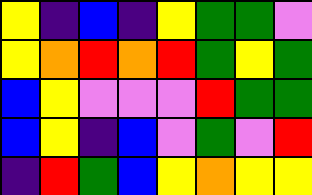[["yellow", "indigo", "blue", "indigo", "yellow", "green", "green", "violet"], ["yellow", "orange", "red", "orange", "red", "green", "yellow", "green"], ["blue", "yellow", "violet", "violet", "violet", "red", "green", "green"], ["blue", "yellow", "indigo", "blue", "violet", "green", "violet", "red"], ["indigo", "red", "green", "blue", "yellow", "orange", "yellow", "yellow"]]